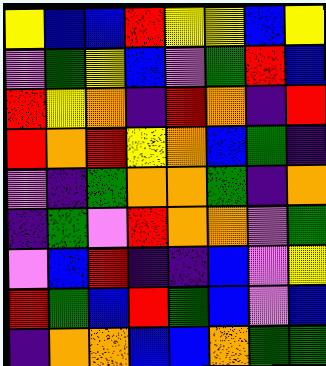[["yellow", "blue", "blue", "red", "yellow", "yellow", "blue", "yellow"], ["violet", "green", "yellow", "blue", "violet", "green", "red", "blue"], ["red", "yellow", "orange", "indigo", "red", "orange", "indigo", "red"], ["red", "orange", "red", "yellow", "orange", "blue", "green", "indigo"], ["violet", "indigo", "green", "orange", "orange", "green", "indigo", "orange"], ["indigo", "green", "violet", "red", "orange", "orange", "violet", "green"], ["violet", "blue", "red", "indigo", "indigo", "blue", "violet", "yellow"], ["red", "green", "blue", "red", "green", "blue", "violet", "blue"], ["indigo", "orange", "orange", "blue", "blue", "orange", "green", "green"]]